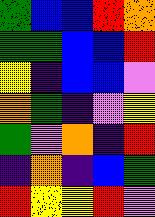[["green", "blue", "blue", "red", "orange"], ["green", "green", "blue", "blue", "red"], ["yellow", "indigo", "blue", "blue", "violet"], ["orange", "green", "indigo", "violet", "yellow"], ["green", "violet", "orange", "indigo", "red"], ["indigo", "orange", "indigo", "blue", "green"], ["red", "yellow", "yellow", "red", "violet"]]